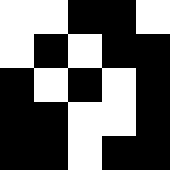[["white", "white", "black", "black", "white"], ["white", "black", "white", "black", "black"], ["black", "white", "black", "white", "black"], ["black", "black", "white", "white", "black"], ["black", "black", "white", "black", "black"]]